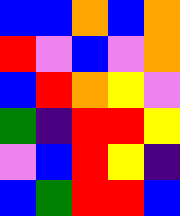[["blue", "blue", "orange", "blue", "orange"], ["red", "violet", "blue", "violet", "orange"], ["blue", "red", "orange", "yellow", "violet"], ["green", "indigo", "red", "red", "yellow"], ["violet", "blue", "red", "yellow", "indigo"], ["blue", "green", "red", "red", "blue"]]